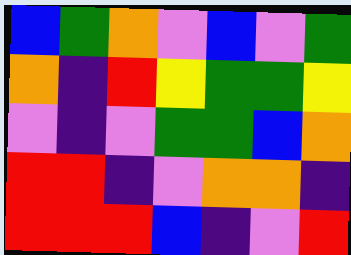[["blue", "green", "orange", "violet", "blue", "violet", "green"], ["orange", "indigo", "red", "yellow", "green", "green", "yellow"], ["violet", "indigo", "violet", "green", "green", "blue", "orange"], ["red", "red", "indigo", "violet", "orange", "orange", "indigo"], ["red", "red", "red", "blue", "indigo", "violet", "red"]]